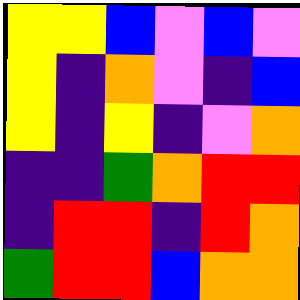[["yellow", "yellow", "blue", "violet", "blue", "violet"], ["yellow", "indigo", "orange", "violet", "indigo", "blue"], ["yellow", "indigo", "yellow", "indigo", "violet", "orange"], ["indigo", "indigo", "green", "orange", "red", "red"], ["indigo", "red", "red", "indigo", "red", "orange"], ["green", "red", "red", "blue", "orange", "orange"]]